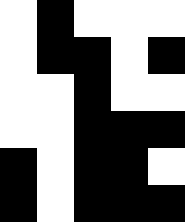[["white", "black", "white", "white", "white"], ["white", "black", "black", "white", "black"], ["white", "white", "black", "white", "white"], ["white", "white", "black", "black", "black"], ["black", "white", "black", "black", "white"], ["black", "white", "black", "black", "black"]]